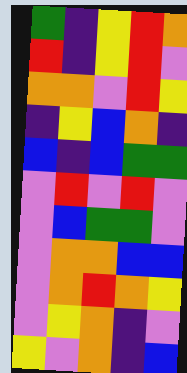[["green", "indigo", "yellow", "red", "orange"], ["red", "indigo", "yellow", "red", "violet"], ["orange", "orange", "violet", "red", "yellow"], ["indigo", "yellow", "blue", "orange", "indigo"], ["blue", "indigo", "blue", "green", "green"], ["violet", "red", "violet", "red", "violet"], ["violet", "blue", "green", "green", "violet"], ["violet", "orange", "orange", "blue", "blue"], ["violet", "orange", "red", "orange", "yellow"], ["violet", "yellow", "orange", "indigo", "violet"], ["yellow", "violet", "orange", "indigo", "blue"]]